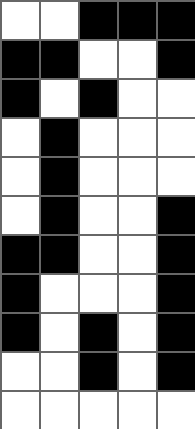[["white", "white", "black", "black", "black"], ["black", "black", "white", "white", "black"], ["black", "white", "black", "white", "white"], ["white", "black", "white", "white", "white"], ["white", "black", "white", "white", "white"], ["white", "black", "white", "white", "black"], ["black", "black", "white", "white", "black"], ["black", "white", "white", "white", "black"], ["black", "white", "black", "white", "black"], ["white", "white", "black", "white", "black"], ["white", "white", "white", "white", "white"]]